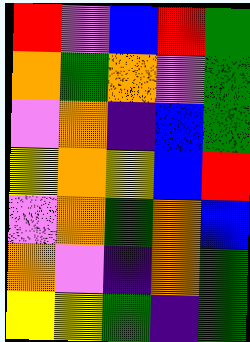[["red", "violet", "blue", "red", "green"], ["orange", "green", "orange", "violet", "green"], ["violet", "orange", "indigo", "blue", "green"], ["yellow", "orange", "yellow", "blue", "red"], ["violet", "orange", "green", "orange", "blue"], ["orange", "violet", "indigo", "orange", "green"], ["yellow", "yellow", "green", "indigo", "green"]]